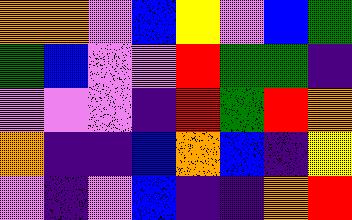[["orange", "orange", "violet", "blue", "yellow", "violet", "blue", "green"], ["green", "blue", "violet", "violet", "red", "green", "green", "indigo"], ["violet", "violet", "violet", "indigo", "red", "green", "red", "orange"], ["orange", "indigo", "indigo", "blue", "orange", "blue", "indigo", "yellow"], ["violet", "indigo", "violet", "blue", "indigo", "indigo", "orange", "red"]]